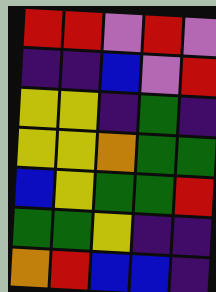[["red", "red", "violet", "red", "violet"], ["indigo", "indigo", "blue", "violet", "red"], ["yellow", "yellow", "indigo", "green", "indigo"], ["yellow", "yellow", "orange", "green", "green"], ["blue", "yellow", "green", "green", "red"], ["green", "green", "yellow", "indigo", "indigo"], ["orange", "red", "blue", "blue", "indigo"]]